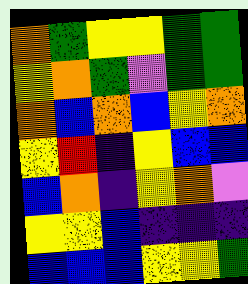[["orange", "green", "yellow", "yellow", "green", "green"], ["yellow", "orange", "green", "violet", "green", "green"], ["orange", "blue", "orange", "blue", "yellow", "orange"], ["yellow", "red", "indigo", "yellow", "blue", "blue"], ["blue", "orange", "indigo", "yellow", "orange", "violet"], ["yellow", "yellow", "blue", "indigo", "indigo", "indigo"], ["blue", "blue", "blue", "yellow", "yellow", "green"]]